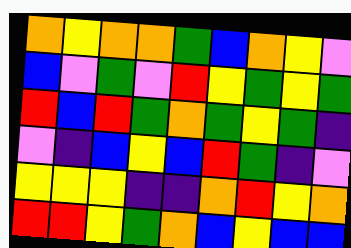[["orange", "yellow", "orange", "orange", "green", "blue", "orange", "yellow", "violet"], ["blue", "violet", "green", "violet", "red", "yellow", "green", "yellow", "green"], ["red", "blue", "red", "green", "orange", "green", "yellow", "green", "indigo"], ["violet", "indigo", "blue", "yellow", "blue", "red", "green", "indigo", "violet"], ["yellow", "yellow", "yellow", "indigo", "indigo", "orange", "red", "yellow", "orange"], ["red", "red", "yellow", "green", "orange", "blue", "yellow", "blue", "blue"]]